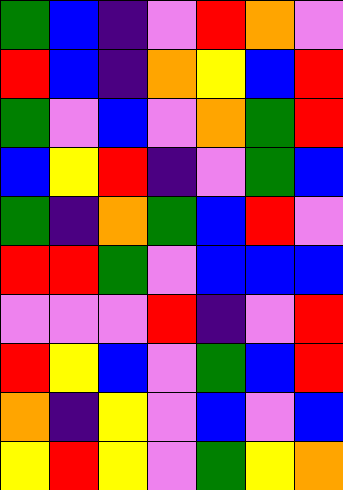[["green", "blue", "indigo", "violet", "red", "orange", "violet"], ["red", "blue", "indigo", "orange", "yellow", "blue", "red"], ["green", "violet", "blue", "violet", "orange", "green", "red"], ["blue", "yellow", "red", "indigo", "violet", "green", "blue"], ["green", "indigo", "orange", "green", "blue", "red", "violet"], ["red", "red", "green", "violet", "blue", "blue", "blue"], ["violet", "violet", "violet", "red", "indigo", "violet", "red"], ["red", "yellow", "blue", "violet", "green", "blue", "red"], ["orange", "indigo", "yellow", "violet", "blue", "violet", "blue"], ["yellow", "red", "yellow", "violet", "green", "yellow", "orange"]]